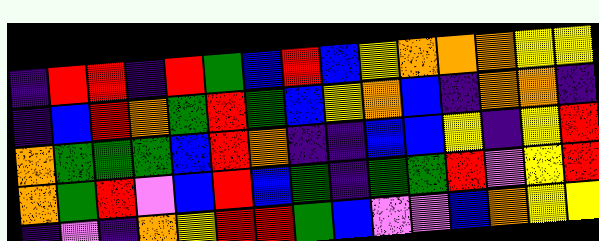[["indigo", "red", "red", "indigo", "red", "green", "blue", "red", "blue", "yellow", "orange", "orange", "orange", "yellow", "yellow"], ["indigo", "blue", "red", "orange", "green", "red", "green", "blue", "yellow", "orange", "blue", "indigo", "orange", "orange", "indigo"], ["orange", "green", "green", "green", "blue", "red", "orange", "indigo", "indigo", "blue", "blue", "yellow", "indigo", "yellow", "red"], ["orange", "green", "red", "violet", "blue", "red", "blue", "green", "indigo", "green", "green", "red", "violet", "yellow", "red"], ["indigo", "violet", "indigo", "orange", "yellow", "red", "red", "green", "blue", "violet", "violet", "blue", "orange", "yellow", "yellow"]]